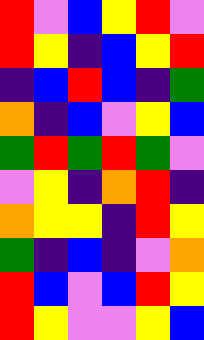[["red", "violet", "blue", "yellow", "red", "violet"], ["red", "yellow", "indigo", "blue", "yellow", "red"], ["indigo", "blue", "red", "blue", "indigo", "green"], ["orange", "indigo", "blue", "violet", "yellow", "blue"], ["green", "red", "green", "red", "green", "violet"], ["violet", "yellow", "indigo", "orange", "red", "indigo"], ["orange", "yellow", "yellow", "indigo", "red", "yellow"], ["green", "indigo", "blue", "indigo", "violet", "orange"], ["red", "blue", "violet", "blue", "red", "yellow"], ["red", "yellow", "violet", "violet", "yellow", "blue"]]